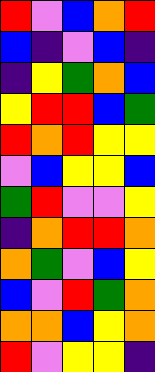[["red", "violet", "blue", "orange", "red"], ["blue", "indigo", "violet", "blue", "indigo"], ["indigo", "yellow", "green", "orange", "blue"], ["yellow", "red", "red", "blue", "green"], ["red", "orange", "red", "yellow", "yellow"], ["violet", "blue", "yellow", "yellow", "blue"], ["green", "red", "violet", "violet", "yellow"], ["indigo", "orange", "red", "red", "orange"], ["orange", "green", "violet", "blue", "yellow"], ["blue", "violet", "red", "green", "orange"], ["orange", "orange", "blue", "yellow", "orange"], ["red", "violet", "yellow", "yellow", "indigo"]]